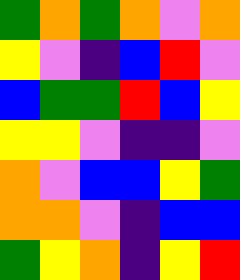[["green", "orange", "green", "orange", "violet", "orange"], ["yellow", "violet", "indigo", "blue", "red", "violet"], ["blue", "green", "green", "red", "blue", "yellow"], ["yellow", "yellow", "violet", "indigo", "indigo", "violet"], ["orange", "violet", "blue", "blue", "yellow", "green"], ["orange", "orange", "violet", "indigo", "blue", "blue"], ["green", "yellow", "orange", "indigo", "yellow", "red"]]